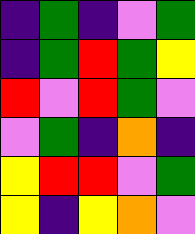[["indigo", "green", "indigo", "violet", "green"], ["indigo", "green", "red", "green", "yellow"], ["red", "violet", "red", "green", "violet"], ["violet", "green", "indigo", "orange", "indigo"], ["yellow", "red", "red", "violet", "green"], ["yellow", "indigo", "yellow", "orange", "violet"]]